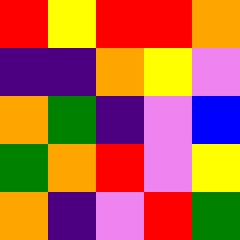[["red", "yellow", "red", "red", "orange"], ["indigo", "indigo", "orange", "yellow", "violet"], ["orange", "green", "indigo", "violet", "blue"], ["green", "orange", "red", "violet", "yellow"], ["orange", "indigo", "violet", "red", "green"]]